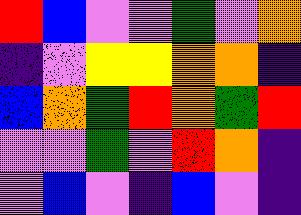[["red", "blue", "violet", "violet", "green", "violet", "orange"], ["indigo", "violet", "yellow", "yellow", "orange", "orange", "indigo"], ["blue", "orange", "green", "red", "orange", "green", "red"], ["violet", "violet", "green", "violet", "red", "orange", "indigo"], ["violet", "blue", "violet", "indigo", "blue", "violet", "indigo"]]